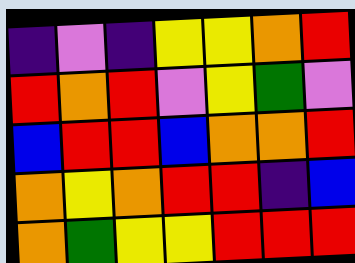[["indigo", "violet", "indigo", "yellow", "yellow", "orange", "red"], ["red", "orange", "red", "violet", "yellow", "green", "violet"], ["blue", "red", "red", "blue", "orange", "orange", "red"], ["orange", "yellow", "orange", "red", "red", "indigo", "blue"], ["orange", "green", "yellow", "yellow", "red", "red", "red"]]